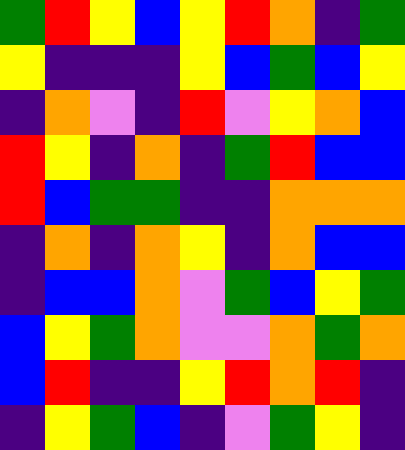[["green", "red", "yellow", "blue", "yellow", "red", "orange", "indigo", "green"], ["yellow", "indigo", "indigo", "indigo", "yellow", "blue", "green", "blue", "yellow"], ["indigo", "orange", "violet", "indigo", "red", "violet", "yellow", "orange", "blue"], ["red", "yellow", "indigo", "orange", "indigo", "green", "red", "blue", "blue"], ["red", "blue", "green", "green", "indigo", "indigo", "orange", "orange", "orange"], ["indigo", "orange", "indigo", "orange", "yellow", "indigo", "orange", "blue", "blue"], ["indigo", "blue", "blue", "orange", "violet", "green", "blue", "yellow", "green"], ["blue", "yellow", "green", "orange", "violet", "violet", "orange", "green", "orange"], ["blue", "red", "indigo", "indigo", "yellow", "red", "orange", "red", "indigo"], ["indigo", "yellow", "green", "blue", "indigo", "violet", "green", "yellow", "indigo"]]